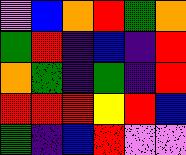[["violet", "blue", "orange", "red", "green", "orange"], ["green", "red", "indigo", "blue", "indigo", "red"], ["orange", "green", "indigo", "green", "indigo", "red"], ["red", "red", "red", "yellow", "red", "blue"], ["green", "indigo", "blue", "red", "violet", "violet"]]